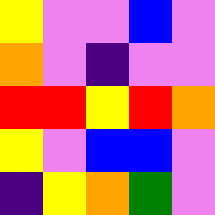[["yellow", "violet", "violet", "blue", "violet"], ["orange", "violet", "indigo", "violet", "violet"], ["red", "red", "yellow", "red", "orange"], ["yellow", "violet", "blue", "blue", "violet"], ["indigo", "yellow", "orange", "green", "violet"]]